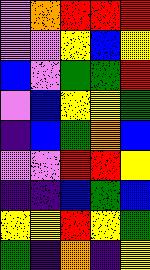[["violet", "orange", "red", "red", "red"], ["violet", "violet", "yellow", "blue", "yellow"], ["blue", "violet", "green", "green", "red"], ["violet", "blue", "yellow", "yellow", "green"], ["indigo", "blue", "green", "orange", "blue"], ["violet", "violet", "red", "red", "yellow"], ["indigo", "indigo", "blue", "green", "blue"], ["yellow", "yellow", "red", "yellow", "green"], ["green", "indigo", "orange", "indigo", "yellow"]]